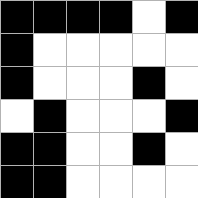[["black", "black", "black", "black", "white", "black"], ["black", "white", "white", "white", "white", "white"], ["black", "white", "white", "white", "black", "white"], ["white", "black", "white", "white", "white", "black"], ["black", "black", "white", "white", "black", "white"], ["black", "black", "white", "white", "white", "white"]]